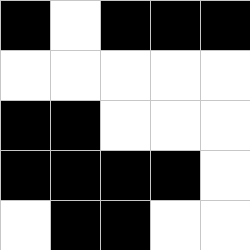[["black", "white", "black", "black", "black"], ["white", "white", "white", "white", "white"], ["black", "black", "white", "white", "white"], ["black", "black", "black", "black", "white"], ["white", "black", "black", "white", "white"]]